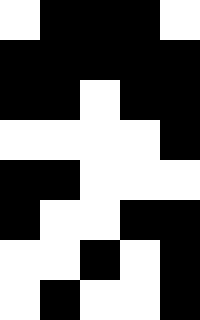[["white", "black", "black", "black", "white"], ["black", "black", "black", "black", "black"], ["black", "black", "white", "black", "black"], ["white", "white", "white", "white", "black"], ["black", "black", "white", "white", "white"], ["black", "white", "white", "black", "black"], ["white", "white", "black", "white", "black"], ["white", "black", "white", "white", "black"]]